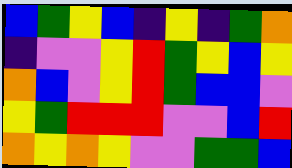[["blue", "green", "yellow", "blue", "indigo", "yellow", "indigo", "green", "orange"], ["indigo", "violet", "violet", "yellow", "red", "green", "yellow", "blue", "yellow"], ["orange", "blue", "violet", "yellow", "red", "green", "blue", "blue", "violet"], ["yellow", "green", "red", "red", "red", "violet", "violet", "blue", "red"], ["orange", "yellow", "orange", "yellow", "violet", "violet", "green", "green", "blue"]]